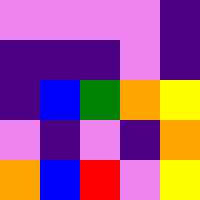[["violet", "violet", "violet", "violet", "indigo"], ["indigo", "indigo", "indigo", "violet", "indigo"], ["indigo", "blue", "green", "orange", "yellow"], ["violet", "indigo", "violet", "indigo", "orange"], ["orange", "blue", "red", "violet", "yellow"]]